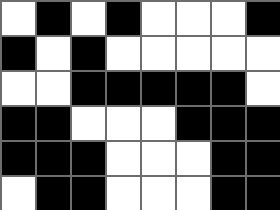[["white", "black", "white", "black", "white", "white", "white", "black"], ["black", "white", "black", "white", "white", "white", "white", "white"], ["white", "white", "black", "black", "black", "black", "black", "white"], ["black", "black", "white", "white", "white", "black", "black", "black"], ["black", "black", "black", "white", "white", "white", "black", "black"], ["white", "black", "black", "white", "white", "white", "black", "black"]]